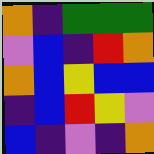[["orange", "indigo", "green", "green", "green"], ["violet", "blue", "indigo", "red", "orange"], ["orange", "blue", "yellow", "blue", "blue"], ["indigo", "blue", "red", "yellow", "violet"], ["blue", "indigo", "violet", "indigo", "orange"]]